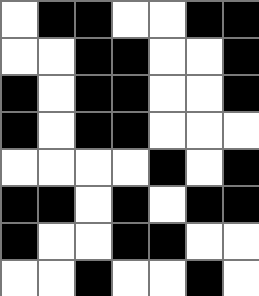[["white", "black", "black", "white", "white", "black", "black"], ["white", "white", "black", "black", "white", "white", "black"], ["black", "white", "black", "black", "white", "white", "black"], ["black", "white", "black", "black", "white", "white", "white"], ["white", "white", "white", "white", "black", "white", "black"], ["black", "black", "white", "black", "white", "black", "black"], ["black", "white", "white", "black", "black", "white", "white"], ["white", "white", "black", "white", "white", "black", "white"]]